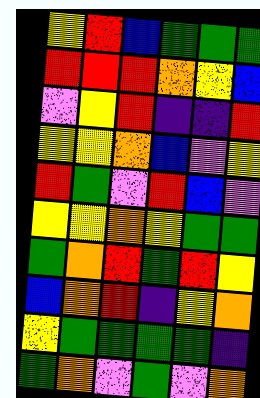[["yellow", "red", "blue", "green", "green", "green"], ["red", "red", "red", "orange", "yellow", "blue"], ["violet", "yellow", "red", "indigo", "indigo", "red"], ["yellow", "yellow", "orange", "blue", "violet", "yellow"], ["red", "green", "violet", "red", "blue", "violet"], ["yellow", "yellow", "orange", "yellow", "green", "green"], ["green", "orange", "red", "green", "red", "yellow"], ["blue", "orange", "red", "indigo", "yellow", "orange"], ["yellow", "green", "green", "green", "green", "indigo"], ["green", "orange", "violet", "green", "violet", "orange"]]